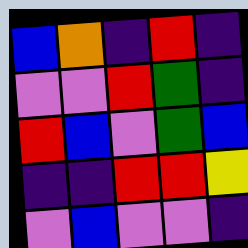[["blue", "orange", "indigo", "red", "indigo"], ["violet", "violet", "red", "green", "indigo"], ["red", "blue", "violet", "green", "blue"], ["indigo", "indigo", "red", "red", "yellow"], ["violet", "blue", "violet", "violet", "indigo"]]